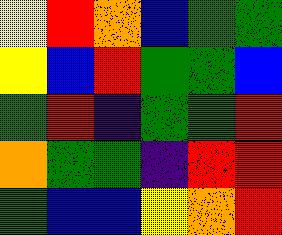[["yellow", "red", "orange", "blue", "green", "green"], ["yellow", "blue", "red", "green", "green", "blue"], ["green", "red", "indigo", "green", "green", "red"], ["orange", "green", "green", "indigo", "red", "red"], ["green", "blue", "blue", "yellow", "orange", "red"]]